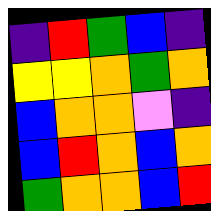[["indigo", "red", "green", "blue", "indigo"], ["yellow", "yellow", "orange", "green", "orange"], ["blue", "orange", "orange", "violet", "indigo"], ["blue", "red", "orange", "blue", "orange"], ["green", "orange", "orange", "blue", "red"]]